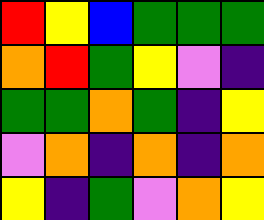[["red", "yellow", "blue", "green", "green", "green"], ["orange", "red", "green", "yellow", "violet", "indigo"], ["green", "green", "orange", "green", "indigo", "yellow"], ["violet", "orange", "indigo", "orange", "indigo", "orange"], ["yellow", "indigo", "green", "violet", "orange", "yellow"]]